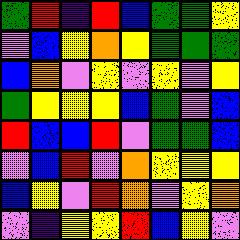[["green", "red", "indigo", "red", "blue", "green", "green", "yellow"], ["violet", "blue", "yellow", "orange", "yellow", "green", "green", "green"], ["blue", "orange", "violet", "yellow", "violet", "yellow", "violet", "yellow"], ["green", "yellow", "yellow", "yellow", "blue", "green", "violet", "blue"], ["red", "blue", "blue", "red", "violet", "green", "green", "blue"], ["violet", "blue", "red", "violet", "orange", "yellow", "yellow", "yellow"], ["blue", "yellow", "violet", "red", "orange", "violet", "yellow", "orange"], ["violet", "indigo", "yellow", "yellow", "red", "blue", "yellow", "violet"]]